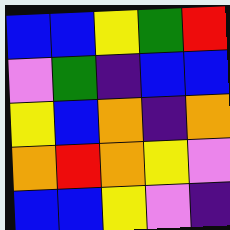[["blue", "blue", "yellow", "green", "red"], ["violet", "green", "indigo", "blue", "blue"], ["yellow", "blue", "orange", "indigo", "orange"], ["orange", "red", "orange", "yellow", "violet"], ["blue", "blue", "yellow", "violet", "indigo"]]